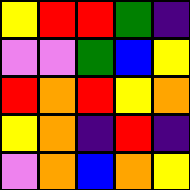[["yellow", "red", "red", "green", "indigo"], ["violet", "violet", "green", "blue", "yellow"], ["red", "orange", "red", "yellow", "orange"], ["yellow", "orange", "indigo", "red", "indigo"], ["violet", "orange", "blue", "orange", "yellow"]]